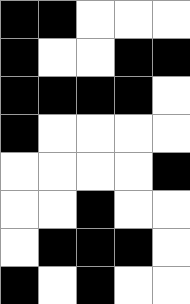[["black", "black", "white", "white", "white"], ["black", "white", "white", "black", "black"], ["black", "black", "black", "black", "white"], ["black", "white", "white", "white", "white"], ["white", "white", "white", "white", "black"], ["white", "white", "black", "white", "white"], ["white", "black", "black", "black", "white"], ["black", "white", "black", "white", "white"]]